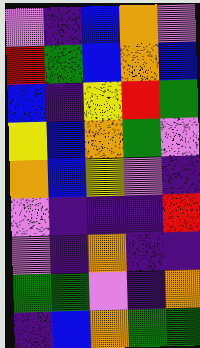[["violet", "indigo", "blue", "orange", "violet"], ["red", "green", "blue", "orange", "blue"], ["blue", "indigo", "yellow", "red", "green"], ["yellow", "blue", "orange", "green", "violet"], ["orange", "blue", "yellow", "violet", "indigo"], ["violet", "indigo", "indigo", "indigo", "red"], ["violet", "indigo", "orange", "indigo", "indigo"], ["green", "green", "violet", "indigo", "orange"], ["indigo", "blue", "orange", "green", "green"]]